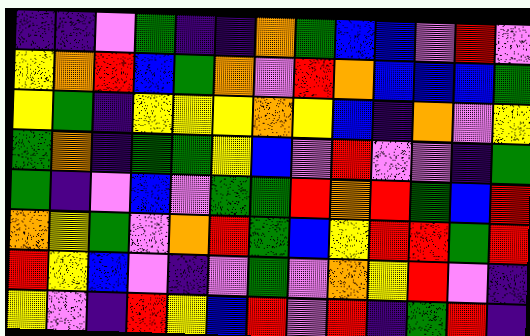[["indigo", "indigo", "violet", "green", "indigo", "indigo", "orange", "green", "blue", "blue", "violet", "red", "violet"], ["yellow", "orange", "red", "blue", "green", "orange", "violet", "red", "orange", "blue", "blue", "blue", "green"], ["yellow", "green", "indigo", "yellow", "yellow", "yellow", "orange", "yellow", "blue", "indigo", "orange", "violet", "yellow"], ["green", "orange", "indigo", "green", "green", "yellow", "blue", "violet", "red", "violet", "violet", "indigo", "green"], ["green", "indigo", "violet", "blue", "violet", "green", "green", "red", "orange", "red", "green", "blue", "red"], ["orange", "yellow", "green", "violet", "orange", "red", "green", "blue", "yellow", "red", "red", "green", "red"], ["red", "yellow", "blue", "violet", "indigo", "violet", "green", "violet", "orange", "yellow", "red", "violet", "indigo"], ["yellow", "violet", "indigo", "red", "yellow", "blue", "red", "violet", "red", "indigo", "green", "red", "indigo"]]